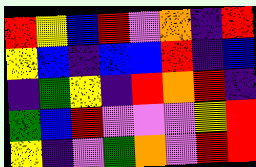[["red", "yellow", "blue", "red", "violet", "orange", "indigo", "red"], ["yellow", "blue", "indigo", "blue", "blue", "red", "indigo", "blue"], ["indigo", "green", "yellow", "indigo", "red", "orange", "red", "indigo"], ["green", "blue", "red", "violet", "violet", "violet", "yellow", "red"], ["yellow", "indigo", "violet", "green", "orange", "violet", "red", "red"]]